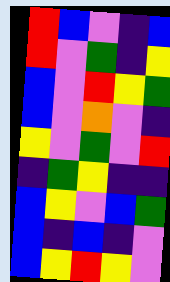[["red", "blue", "violet", "indigo", "blue"], ["red", "violet", "green", "indigo", "yellow"], ["blue", "violet", "red", "yellow", "green"], ["blue", "violet", "orange", "violet", "indigo"], ["yellow", "violet", "green", "violet", "red"], ["indigo", "green", "yellow", "indigo", "indigo"], ["blue", "yellow", "violet", "blue", "green"], ["blue", "indigo", "blue", "indigo", "violet"], ["blue", "yellow", "red", "yellow", "violet"]]